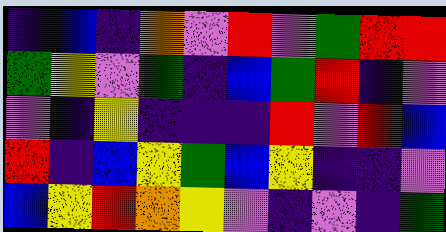[["indigo", "blue", "indigo", "orange", "violet", "red", "violet", "green", "red", "red"], ["green", "yellow", "violet", "green", "indigo", "blue", "green", "red", "indigo", "violet"], ["violet", "indigo", "yellow", "indigo", "indigo", "indigo", "red", "violet", "red", "blue"], ["red", "indigo", "blue", "yellow", "green", "blue", "yellow", "indigo", "indigo", "violet"], ["blue", "yellow", "red", "orange", "yellow", "violet", "indigo", "violet", "indigo", "green"]]